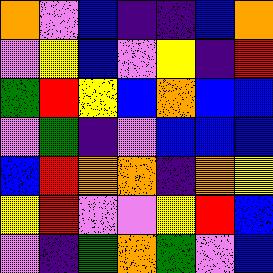[["orange", "violet", "blue", "indigo", "indigo", "blue", "orange"], ["violet", "yellow", "blue", "violet", "yellow", "indigo", "red"], ["green", "red", "yellow", "blue", "orange", "blue", "blue"], ["violet", "green", "indigo", "violet", "blue", "blue", "blue"], ["blue", "red", "orange", "orange", "indigo", "orange", "yellow"], ["yellow", "red", "violet", "violet", "yellow", "red", "blue"], ["violet", "indigo", "green", "orange", "green", "violet", "blue"]]